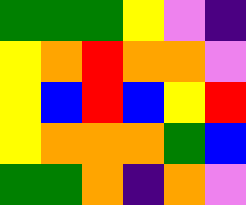[["green", "green", "green", "yellow", "violet", "indigo"], ["yellow", "orange", "red", "orange", "orange", "violet"], ["yellow", "blue", "red", "blue", "yellow", "red"], ["yellow", "orange", "orange", "orange", "green", "blue"], ["green", "green", "orange", "indigo", "orange", "violet"]]